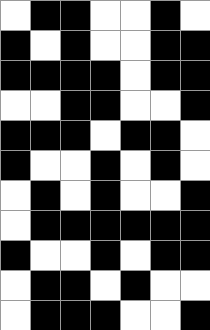[["white", "black", "black", "white", "white", "black", "white"], ["black", "white", "black", "white", "white", "black", "black"], ["black", "black", "black", "black", "white", "black", "black"], ["white", "white", "black", "black", "white", "white", "black"], ["black", "black", "black", "white", "black", "black", "white"], ["black", "white", "white", "black", "white", "black", "white"], ["white", "black", "white", "black", "white", "white", "black"], ["white", "black", "black", "black", "black", "black", "black"], ["black", "white", "white", "black", "white", "black", "black"], ["white", "black", "black", "white", "black", "white", "white"], ["white", "black", "black", "black", "white", "white", "black"]]